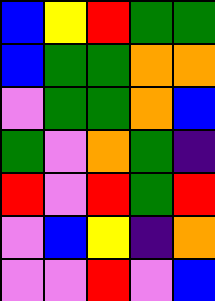[["blue", "yellow", "red", "green", "green"], ["blue", "green", "green", "orange", "orange"], ["violet", "green", "green", "orange", "blue"], ["green", "violet", "orange", "green", "indigo"], ["red", "violet", "red", "green", "red"], ["violet", "blue", "yellow", "indigo", "orange"], ["violet", "violet", "red", "violet", "blue"]]